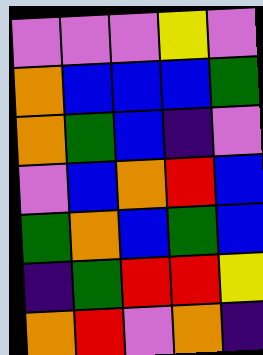[["violet", "violet", "violet", "yellow", "violet"], ["orange", "blue", "blue", "blue", "green"], ["orange", "green", "blue", "indigo", "violet"], ["violet", "blue", "orange", "red", "blue"], ["green", "orange", "blue", "green", "blue"], ["indigo", "green", "red", "red", "yellow"], ["orange", "red", "violet", "orange", "indigo"]]